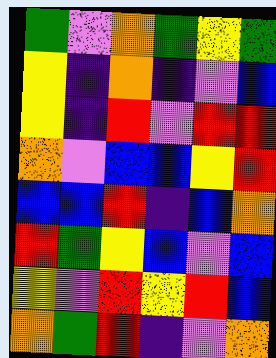[["green", "violet", "orange", "green", "yellow", "green"], ["yellow", "indigo", "orange", "indigo", "violet", "blue"], ["yellow", "indigo", "red", "violet", "red", "red"], ["orange", "violet", "blue", "blue", "yellow", "red"], ["blue", "blue", "red", "indigo", "blue", "orange"], ["red", "green", "yellow", "blue", "violet", "blue"], ["yellow", "violet", "red", "yellow", "red", "blue"], ["orange", "green", "red", "indigo", "violet", "orange"]]